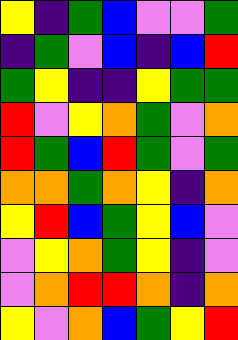[["yellow", "indigo", "green", "blue", "violet", "violet", "green"], ["indigo", "green", "violet", "blue", "indigo", "blue", "red"], ["green", "yellow", "indigo", "indigo", "yellow", "green", "green"], ["red", "violet", "yellow", "orange", "green", "violet", "orange"], ["red", "green", "blue", "red", "green", "violet", "green"], ["orange", "orange", "green", "orange", "yellow", "indigo", "orange"], ["yellow", "red", "blue", "green", "yellow", "blue", "violet"], ["violet", "yellow", "orange", "green", "yellow", "indigo", "violet"], ["violet", "orange", "red", "red", "orange", "indigo", "orange"], ["yellow", "violet", "orange", "blue", "green", "yellow", "red"]]